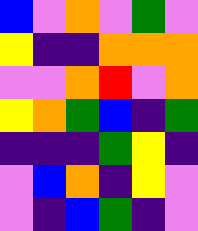[["blue", "violet", "orange", "violet", "green", "violet"], ["yellow", "indigo", "indigo", "orange", "orange", "orange"], ["violet", "violet", "orange", "red", "violet", "orange"], ["yellow", "orange", "green", "blue", "indigo", "green"], ["indigo", "indigo", "indigo", "green", "yellow", "indigo"], ["violet", "blue", "orange", "indigo", "yellow", "violet"], ["violet", "indigo", "blue", "green", "indigo", "violet"]]